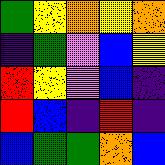[["green", "yellow", "orange", "yellow", "orange"], ["indigo", "green", "violet", "blue", "yellow"], ["red", "yellow", "violet", "blue", "indigo"], ["red", "blue", "indigo", "red", "indigo"], ["blue", "green", "green", "orange", "blue"]]